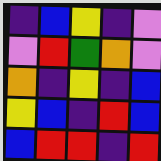[["indigo", "blue", "yellow", "indigo", "violet"], ["violet", "red", "green", "orange", "violet"], ["orange", "indigo", "yellow", "indigo", "blue"], ["yellow", "blue", "indigo", "red", "blue"], ["blue", "red", "red", "indigo", "red"]]